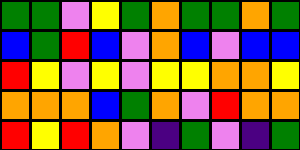[["green", "green", "violet", "yellow", "green", "orange", "green", "green", "orange", "green"], ["blue", "green", "red", "blue", "violet", "orange", "blue", "violet", "blue", "blue"], ["red", "yellow", "violet", "yellow", "violet", "yellow", "yellow", "orange", "orange", "yellow"], ["orange", "orange", "orange", "blue", "green", "orange", "violet", "red", "orange", "orange"], ["red", "yellow", "red", "orange", "violet", "indigo", "green", "violet", "indigo", "green"]]